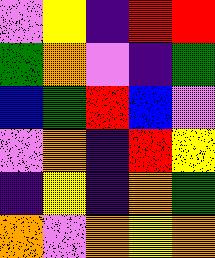[["violet", "yellow", "indigo", "red", "red"], ["green", "orange", "violet", "indigo", "green"], ["blue", "green", "red", "blue", "violet"], ["violet", "orange", "indigo", "red", "yellow"], ["indigo", "yellow", "indigo", "orange", "green"], ["orange", "violet", "orange", "yellow", "orange"]]